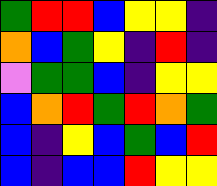[["green", "red", "red", "blue", "yellow", "yellow", "indigo"], ["orange", "blue", "green", "yellow", "indigo", "red", "indigo"], ["violet", "green", "green", "blue", "indigo", "yellow", "yellow"], ["blue", "orange", "red", "green", "red", "orange", "green"], ["blue", "indigo", "yellow", "blue", "green", "blue", "red"], ["blue", "indigo", "blue", "blue", "red", "yellow", "yellow"]]